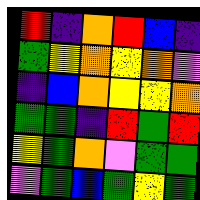[["red", "indigo", "orange", "red", "blue", "indigo"], ["green", "yellow", "orange", "yellow", "orange", "violet"], ["indigo", "blue", "orange", "yellow", "yellow", "orange"], ["green", "green", "indigo", "red", "green", "red"], ["yellow", "green", "orange", "violet", "green", "green"], ["violet", "green", "blue", "green", "yellow", "green"]]